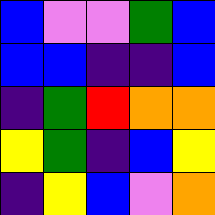[["blue", "violet", "violet", "green", "blue"], ["blue", "blue", "indigo", "indigo", "blue"], ["indigo", "green", "red", "orange", "orange"], ["yellow", "green", "indigo", "blue", "yellow"], ["indigo", "yellow", "blue", "violet", "orange"]]